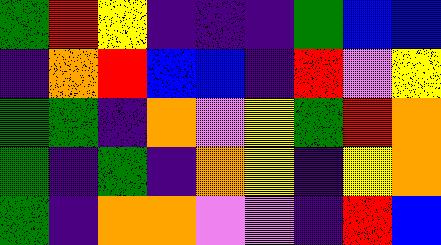[["green", "red", "yellow", "indigo", "indigo", "indigo", "green", "blue", "blue"], ["indigo", "orange", "red", "blue", "blue", "indigo", "red", "violet", "yellow"], ["green", "green", "indigo", "orange", "violet", "yellow", "green", "red", "orange"], ["green", "indigo", "green", "indigo", "orange", "yellow", "indigo", "yellow", "orange"], ["green", "indigo", "orange", "orange", "violet", "violet", "indigo", "red", "blue"]]